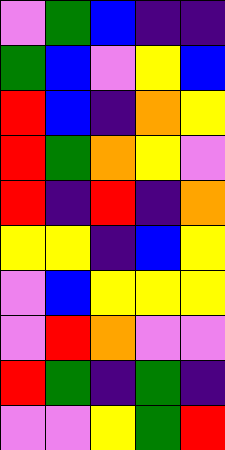[["violet", "green", "blue", "indigo", "indigo"], ["green", "blue", "violet", "yellow", "blue"], ["red", "blue", "indigo", "orange", "yellow"], ["red", "green", "orange", "yellow", "violet"], ["red", "indigo", "red", "indigo", "orange"], ["yellow", "yellow", "indigo", "blue", "yellow"], ["violet", "blue", "yellow", "yellow", "yellow"], ["violet", "red", "orange", "violet", "violet"], ["red", "green", "indigo", "green", "indigo"], ["violet", "violet", "yellow", "green", "red"]]